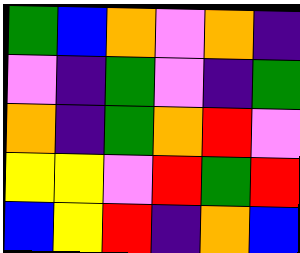[["green", "blue", "orange", "violet", "orange", "indigo"], ["violet", "indigo", "green", "violet", "indigo", "green"], ["orange", "indigo", "green", "orange", "red", "violet"], ["yellow", "yellow", "violet", "red", "green", "red"], ["blue", "yellow", "red", "indigo", "orange", "blue"]]